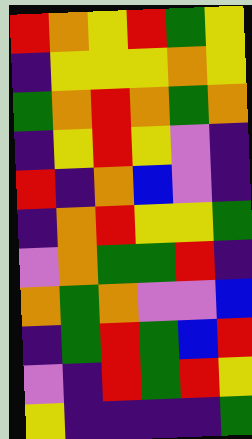[["red", "orange", "yellow", "red", "green", "yellow"], ["indigo", "yellow", "yellow", "yellow", "orange", "yellow"], ["green", "orange", "red", "orange", "green", "orange"], ["indigo", "yellow", "red", "yellow", "violet", "indigo"], ["red", "indigo", "orange", "blue", "violet", "indigo"], ["indigo", "orange", "red", "yellow", "yellow", "green"], ["violet", "orange", "green", "green", "red", "indigo"], ["orange", "green", "orange", "violet", "violet", "blue"], ["indigo", "green", "red", "green", "blue", "red"], ["violet", "indigo", "red", "green", "red", "yellow"], ["yellow", "indigo", "indigo", "indigo", "indigo", "green"]]